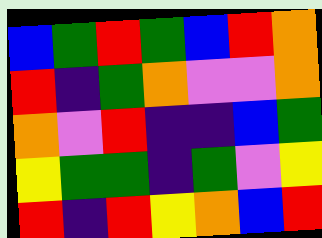[["blue", "green", "red", "green", "blue", "red", "orange"], ["red", "indigo", "green", "orange", "violet", "violet", "orange"], ["orange", "violet", "red", "indigo", "indigo", "blue", "green"], ["yellow", "green", "green", "indigo", "green", "violet", "yellow"], ["red", "indigo", "red", "yellow", "orange", "blue", "red"]]